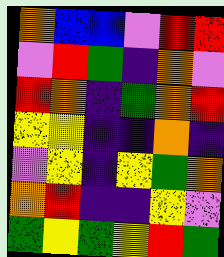[["orange", "blue", "blue", "violet", "red", "red"], ["violet", "red", "green", "indigo", "orange", "violet"], ["red", "orange", "indigo", "green", "orange", "red"], ["yellow", "yellow", "indigo", "indigo", "orange", "indigo"], ["violet", "yellow", "indigo", "yellow", "green", "orange"], ["orange", "red", "indigo", "indigo", "yellow", "violet"], ["green", "yellow", "green", "yellow", "red", "green"]]